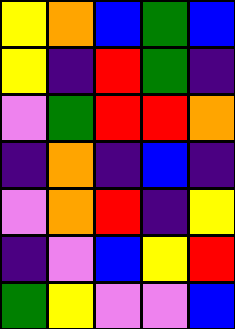[["yellow", "orange", "blue", "green", "blue"], ["yellow", "indigo", "red", "green", "indigo"], ["violet", "green", "red", "red", "orange"], ["indigo", "orange", "indigo", "blue", "indigo"], ["violet", "orange", "red", "indigo", "yellow"], ["indigo", "violet", "blue", "yellow", "red"], ["green", "yellow", "violet", "violet", "blue"]]